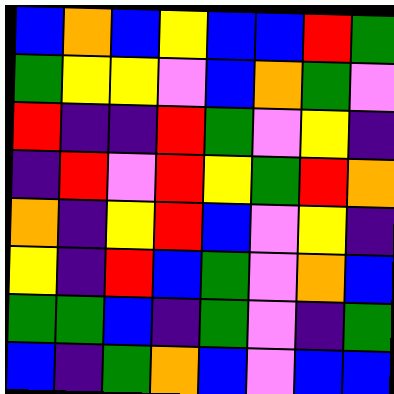[["blue", "orange", "blue", "yellow", "blue", "blue", "red", "green"], ["green", "yellow", "yellow", "violet", "blue", "orange", "green", "violet"], ["red", "indigo", "indigo", "red", "green", "violet", "yellow", "indigo"], ["indigo", "red", "violet", "red", "yellow", "green", "red", "orange"], ["orange", "indigo", "yellow", "red", "blue", "violet", "yellow", "indigo"], ["yellow", "indigo", "red", "blue", "green", "violet", "orange", "blue"], ["green", "green", "blue", "indigo", "green", "violet", "indigo", "green"], ["blue", "indigo", "green", "orange", "blue", "violet", "blue", "blue"]]